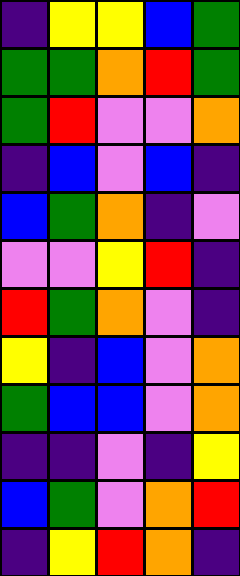[["indigo", "yellow", "yellow", "blue", "green"], ["green", "green", "orange", "red", "green"], ["green", "red", "violet", "violet", "orange"], ["indigo", "blue", "violet", "blue", "indigo"], ["blue", "green", "orange", "indigo", "violet"], ["violet", "violet", "yellow", "red", "indigo"], ["red", "green", "orange", "violet", "indigo"], ["yellow", "indigo", "blue", "violet", "orange"], ["green", "blue", "blue", "violet", "orange"], ["indigo", "indigo", "violet", "indigo", "yellow"], ["blue", "green", "violet", "orange", "red"], ["indigo", "yellow", "red", "orange", "indigo"]]